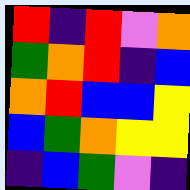[["red", "indigo", "red", "violet", "orange"], ["green", "orange", "red", "indigo", "blue"], ["orange", "red", "blue", "blue", "yellow"], ["blue", "green", "orange", "yellow", "yellow"], ["indigo", "blue", "green", "violet", "indigo"]]